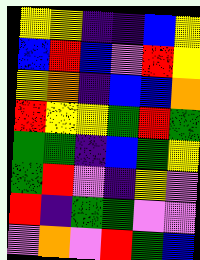[["yellow", "yellow", "indigo", "indigo", "blue", "yellow"], ["blue", "red", "blue", "violet", "red", "yellow"], ["yellow", "orange", "indigo", "blue", "blue", "orange"], ["red", "yellow", "yellow", "green", "red", "green"], ["green", "green", "indigo", "blue", "green", "yellow"], ["green", "red", "violet", "indigo", "yellow", "violet"], ["red", "indigo", "green", "green", "violet", "violet"], ["violet", "orange", "violet", "red", "green", "blue"]]